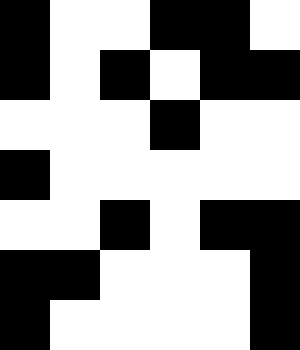[["black", "white", "white", "black", "black", "white"], ["black", "white", "black", "white", "black", "black"], ["white", "white", "white", "black", "white", "white"], ["black", "white", "white", "white", "white", "white"], ["white", "white", "black", "white", "black", "black"], ["black", "black", "white", "white", "white", "black"], ["black", "white", "white", "white", "white", "black"]]